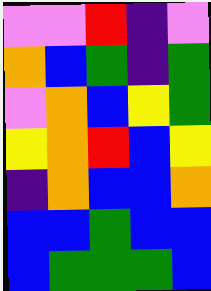[["violet", "violet", "red", "indigo", "violet"], ["orange", "blue", "green", "indigo", "green"], ["violet", "orange", "blue", "yellow", "green"], ["yellow", "orange", "red", "blue", "yellow"], ["indigo", "orange", "blue", "blue", "orange"], ["blue", "blue", "green", "blue", "blue"], ["blue", "green", "green", "green", "blue"]]